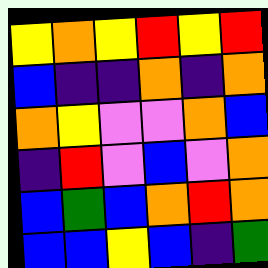[["yellow", "orange", "yellow", "red", "yellow", "red"], ["blue", "indigo", "indigo", "orange", "indigo", "orange"], ["orange", "yellow", "violet", "violet", "orange", "blue"], ["indigo", "red", "violet", "blue", "violet", "orange"], ["blue", "green", "blue", "orange", "red", "orange"], ["blue", "blue", "yellow", "blue", "indigo", "green"]]